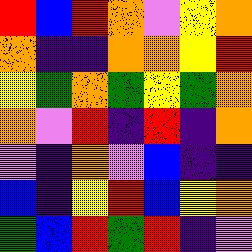[["red", "blue", "red", "orange", "violet", "yellow", "orange"], ["orange", "indigo", "indigo", "orange", "orange", "yellow", "red"], ["yellow", "green", "orange", "green", "yellow", "green", "orange"], ["orange", "violet", "red", "indigo", "red", "indigo", "orange"], ["violet", "indigo", "orange", "violet", "blue", "indigo", "indigo"], ["blue", "indigo", "yellow", "red", "blue", "yellow", "orange"], ["green", "blue", "red", "green", "red", "indigo", "violet"]]